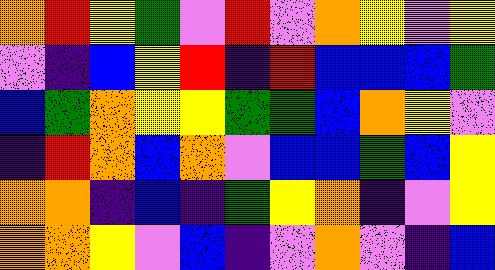[["orange", "red", "yellow", "green", "violet", "red", "violet", "orange", "yellow", "violet", "yellow"], ["violet", "indigo", "blue", "yellow", "red", "indigo", "red", "blue", "blue", "blue", "green"], ["blue", "green", "orange", "yellow", "yellow", "green", "green", "blue", "orange", "yellow", "violet"], ["indigo", "red", "orange", "blue", "orange", "violet", "blue", "blue", "green", "blue", "yellow"], ["orange", "orange", "indigo", "blue", "indigo", "green", "yellow", "orange", "indigo", "violet", "yellow"], ["orange", "orange", "yellow", "violet", "blue", "indigo", "violet", "orange", "violet", "indigo", "blue"]]